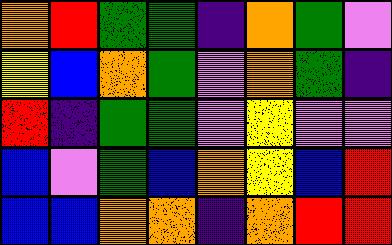[["orange", "red", "green", "green", "indigo", "orange", "green", "violet"], ["yellow", "blue", "orange", "green", "violet", "orange", "green", "indigo"], ["red", "indigo", "green", "green", "violet", "yellow", "violet", "violet"], ["blue", "violet", "green", "blue", "orange", "yellow", "blue", "red"], ["blue", "blue", "orange", "orange", "indigo", "orange", "red", "red"]]